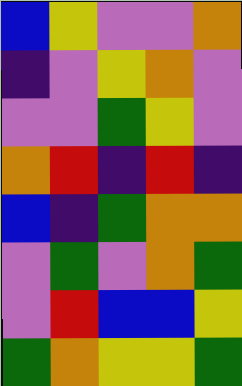[["blue", "yellow", "violet", "violet", "orange"], ["indigo", "violet", "yellow", "orange", "violet"], ["violet", "violet", "green", "yellow", "violet"], ["orange", "red", "indigo", "red", "indigo"], ["blue", "indigo", "green", "orange", "orange"], ["violet", "green", "violet", "orange", "green"], ["violet", "red", "blue", "blue", "yellow"], ["green", "orange", "yellow", "yellow", "green"]]